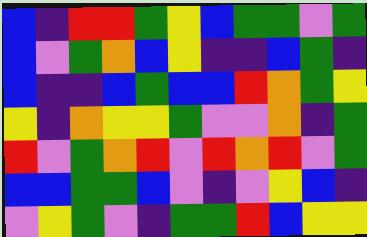[["blue", "indigo", "red", "red", "green", "yellow", "blue", "green", "green", "violet", "green"], ["blue", "violet", "green", "orange", "blue", "yellow", "indigo", "indigo", "blue", "green", "indigo"], ["blue", "indigo", "indigo", "blue", "green", "blue", "blue", "red", "orange", "green", "yellow"], ["yellow", "indigo", "orange", "yellow", "yellow", "green", "violet", "violet", "orange", "indigo", "green"], ["red", "violet", "green", "orange", "red", "violet", "red", "orange", "red", "violet", "green"], ["blue", "blue", "green", "green", "blue", "violet", "indigo", "violet", "yellow", "blue", "indigo"], ["violet", "yellow", "green", "violet", "indigo", "green", "green", "red", "blue", "yellow", "yellow"]]